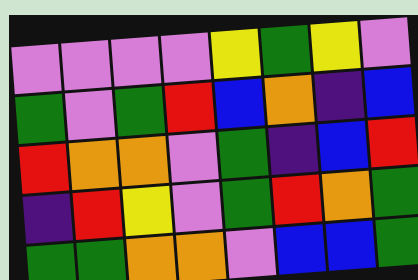[["violet", "violet", "violet", "violet", "yellow", "green", "yellow", "violet"], ["green", "violet", "green", "red", "blue", "orange", "indigo", "blue"], ["red", "orange", "orange", "violet", "green", "indigo", "blue", "red"], ["indigo", "red", "yellow", "violet", "green", "red", "orange", "green"], ["green", "green", "orange", "orange", "violet", "blue", "blue", "green"]]